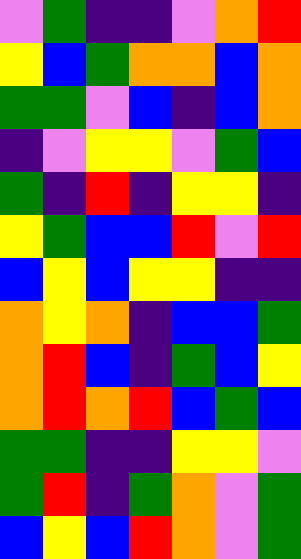[["violet", "green", "indigo", "indigo", "violet", "orange", "red"], ["yellow", "blue", "green", "orange", "orange", "blue", "orange"], ["green", "green", "violet", "blue", "indigo", "blue", "orange"], ["indigo", "violet", "yellow", "yellow", "violet", "green", "blue"], ["green", "indigo", "red", "indigo", "yellow", "yellow", "indigo"], ["yellow", "green", "blue", "blue", "red", "violet", "red"], ["blue", "yellow", "blue", "yellow", "yellow", "indigo", "indigo"], ["orange", "yellow", "orange", "indigo", "blue", "blue", "green"], ["orange", "red", "blue", "indigo", "green", "blue", "yellow"], ["orange", "red", "orange", "red", "blue", "green", "blue"], ["green", "green", "indigo", "indigo", "yellow", "yellow", "violet"], ["green", "red", "indigo", "green", "orange", "violet", "green"], ["blue", "yellow", "blue", "red", "orange", "violet", "green"]]